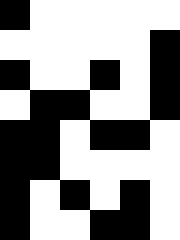[["black", "white", "white", "white", "white", "white"], ["white", "white", "white", "white", "white", "black"], ["black", "white", "white", "black", "white", "black"], ["white", "black", "black", "white", "white", "black"], ["black", "black", "white", "black", "black", "white"], ["black", "black", "white", "white", "white", "white"], ["black", "white", "black", "white", "black", "white"], ["black", "white", "white", "black", "black", "white"]]